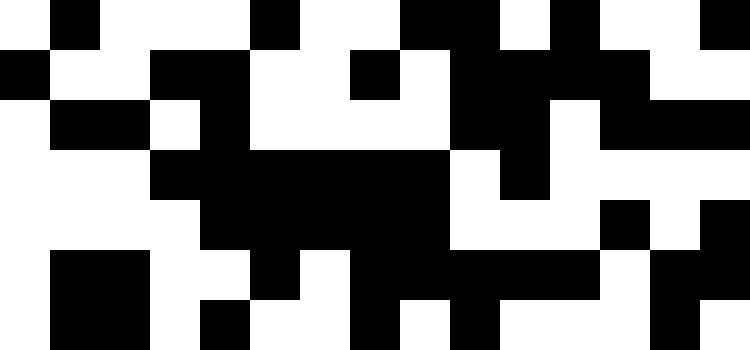[["white", "black", "white", "white", "white", "black", "white", "white", "black", "black", "white", "black", "white", "white", "black"], ["black", "white", "white", "black", "black", "white", "white", "black", "white", "black", "black", "black", "black", "white", "white"], ["white", "black", "black", "white", "black", "white", "white", "white", "white", "black", "black", "white", "black", "black", "black"], ["white", "white", "white", "black", "black", "black", "black", "black", "black", "white", "black", "white", "white", "white", "white"], ["white", "white", "white", "white", "black", "black", "black", "black", "black", "white", "white", "white", "black", "white", "black"], ["white", "black", "black", "white", "white", "black", "white", "black", "black", "black", "black", "black", "white", "black", "black"], ["white", "black", "black", "white", "black", "white", "white", "black", "white", "black", "white", "white", "white", "black", "white"]]